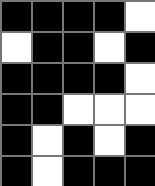[["black", "black", "black", "black", "white"], ["white", "black", "black", "white", "black"], ["black", "black", "black", "black", "white"], ["black", "black", "white", "white", "white"], ["black", "white", "black", "white", "black"], ["black", "white", "black", "black", "black"]]